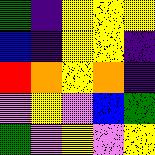[["green", "indigo", "yellow", "yellow", "yellow"], ["blue", "indigo", "yellow", "yellow", "indigo"], ["red", "orange", "yellow", "orange", "indigo"], ["violet", "yellow", "violet", "blue", "green"], ["green", "violet", "yellow", "violet", "yellow"]]